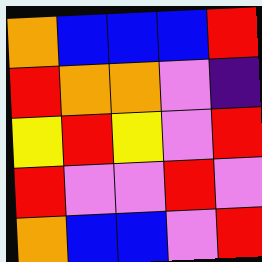[["orange", "blue", "blue", "blue", "red"], ["red", "orange", "orange", "violet", "indigo"], ["yellow", "red", "yellow", "violet", "red"], ["red", "violet", "violet", "red", "violet"], ["orange", "blue", "blue", "violet", "red"]]